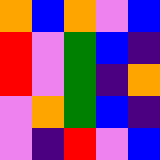[["orange", "blue", "orange", "violet", "blue"], ["red", "violet", "green", "blue", "indigo"], ["red", "violet", "green", "indigo", "orange"], ["violet", "orange", "green", "blue", "indigo"], ["violet", "indigo", "red", "violet", "blue"]]